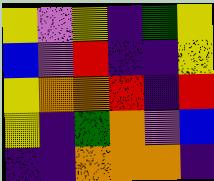[["yellow", "violet", "yellow", "indigo", "green", "yellow"], ["blue", "violet", "red", "indigo", "indigo", "yellow"], ["yellow", "orange", "orange", "red", "indigo", "red"], ["yellow", "indigo", "green", "orange", "violet", "blue"], ["indigo", "indigo", "orange", "orange", "orange", "indigo"]]